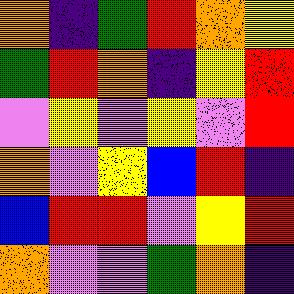[["orange", "indigo", "green", "red", "orange", "yellow"], ["green", "red", "orange", "indigo", "yellow", "red"], ["violet", "yellow", "violet", "yellow", "violet", "red"], ["orange", "violet", "yellow", "blue", "red", "indigo"], ["blue", "red", "red", "violet", "yellow", "red"], ["orange", "violet", "violet", "green", "orange", "indigo"]]